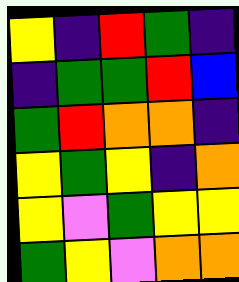[["yellow", "indigo", "red", "green", "indigo"], ["indigo", "green", "green", "red", "blue"], ["green", "red", "orange", "orange", "indigo"], ["yellow", "green", "yellow", "indigo", "orange"], ["yellow", "violet", "green", "yellow", "yellow"], ["green", "yellow", "violet", "orange", "orange"]]